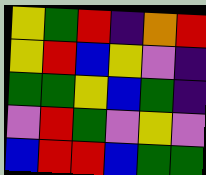[["yellow", "green", "red", "indigo", "orange", "red"], ["yellow", "red", "blue", "yellow", "violet", "indigo"], ["green", "green", "yellow", "blue", "green", "indigo"], ["violet", "red", "green", "violet", "yellow", "violet"], ["blue", "red", "red", "blue", "green", "green"]]